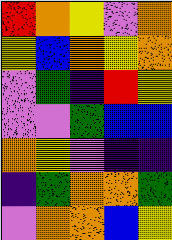[["red", "orange", "yellow", "violet", "orange"], ["yellow", "blue", "orange", "yellow", "orange"], ["violet", "green", "indigo", "red", "yellow"], ["violet", "violet", "green", "blue", "blue"], ["orange", "yellow", "violet", "indigo", "indigo"], ["indigo", "green", "orange", "orange", "green"], ["violet", "orange", "orange", "blue", "yellow"]]